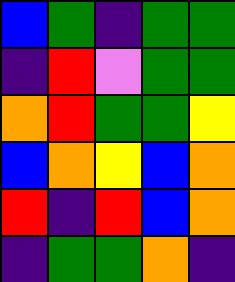[["blue", "green", "indigo", "green", "green"], ["indigo", "red", "violet", "green", "green"], ["orange", "red", "green", "green", "yellow"], ["blue", "orange", "yellow", "blue", "orange"], ["red", "indigo", "red", "blue", "orange"], ["indigo", "green", "green", "orange", "indigo"]]